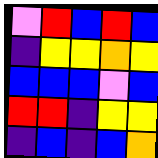[["violet", "red", "blue", "red", "blue"], ["indigo", "yellow", "yellow", "orange", "yellow"], ["blue", "blue", "blue", "violet", "blue"], ["red", "red", "indigo", "yellow", "yellow"], ["indigo", "blue", "indigo", "blue", "orange"]]